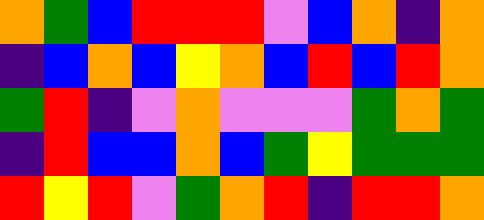[["orange", "green", "blue", "red", "red", "red", "violet", "blue", "orange", "indigo", "orange"], ["indigo", "blue", "orange", "blue", "yellow", "orange", "blue", "red", "blue", "red", "orange"], ["green", "red", "indigo", "violet", "orange", "violet", "violet", "violet", "green", "orange", "green"], ["indigo", "red", "blue", "blue", "orange", "blue", "green", "yellow", "green", "green", "green"], ["red", "yellow", "red", "violet", "green", "orange", "red", "indigo", "red", "red", "orange"]]